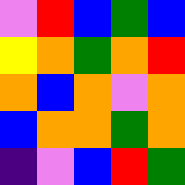[["violet", "red", "blue", "green", "blue"], ["yellow", "orange", "green", "orange", "red"], ["orange", "blue", "orange", "violet", "orange"], ["blue", "orange", "orange", "green", "orange"], ["indigo", "violet", "blue", "red", "green"]]